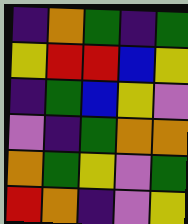[["indigo", "orange", "green", "indigo", "green"], ["yellow", "red", "red", "blue", "yellow"], ["indigo", "green", "blue", "yellow", "violet"], ["violet", "indigo", "green", "orange", "orange"], ["orange", "green", "yellow", "violet", "green"], ["red", "orange", "indigo", "violet", "yellow"]]